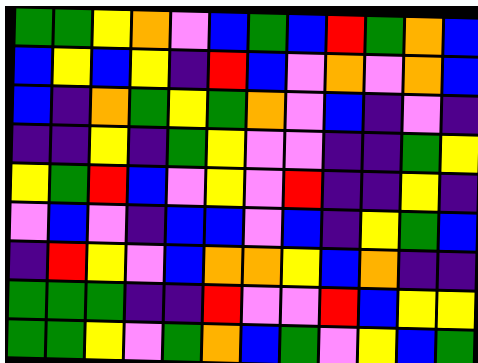[["green", "green", "yellow", "orange", "violet", "blue", "green", "blue", "red", "green", "orange", "blue"], ["blue", "yellow", "blue", "yellow", "indigo", "red", "blue", "violet", "orange", "violet", "orange", "blue"], ["blue", "indigo", "orange", "green", "yellow", "green", "orange", "violet", "blue", "indigo", "violet", "indigo"], ["indigo", "indigo", "yellow", "indigo", "green", "yellow", "violet", "violet", "indigo", "indigo", "green", "yellow"], ["yellow", "green", "red", "blue", "violet", "yellow", "violet", "red", "indigo", "indigo", "yellow", "indigo"], ["violet", "blue", "violet", "indigo", "blue", "blue", "violet", "blue", "indigo", "yellow", "green", "blue"], ["indigo", "red", "yellow", "violet", "blue", "orange", "orange", "yellow", "blue", "orange", "indigo", "indigo"], ["green", "green", "green", "indigo", "indigo", "red", "violet", "violet", "red", "blue", "yellow", "yellow"], ["green", "green", "yellow", "violet", "green", "orange", "blue", "green", "violet", "yellow", "blue", "green"]]